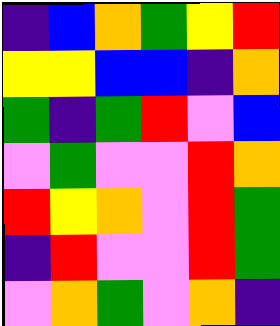[["indigo", "blue", "orange", "green", "yellow", "red"], ["yellow", "yellow", "blue", "blue", "indigo", "orange"], ["green", "indigo", "green", "red", "violet", "blue"], ["violet", "green", "violet", "violet", "red", "orange"], ["red", "yellow", "orange", "violet", "red", "green"], ["indigo", "red", "violet", "violet", "red", "green"], ["violet", "orange", "green", "violet", "orange", "indigo"]]